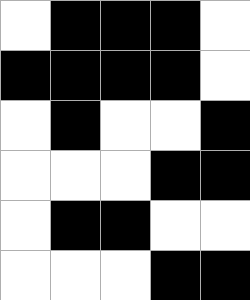[["white", "black", "black", "black", "white"], ["black", "black", "black", "black", "white"], ["white", "black", "white", "white", "black"], ["white", "white", "white", "black", "black"], ["white", "black", "black", "white", "white"], ["white", "white", "white", "black", "black"]]